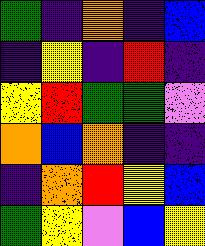[["green", "indigo", "orange", "indigo", "blue"], ["indigo", "yellow", "indigo", "red", "indigo"], ["yellow", "red", "green", "green", "violet"], ["orange", "blue", "orange", "indigo", "indigo"], ["indigo", "orange", "red", "yellow", "blue"], ["green", "yellow", "violet", "blue", "yellow"]]